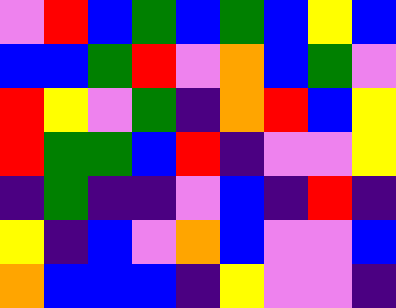[["violet", "red", "blue", "green", "blue", "green", "blue", "yellow", "blue"], ["blue", "blue", "green", "red", "violet", "orange", "blue", "green", "violet"], ["red", "yellow", "violet", "green", "indigo", "orange", "red", "blue", "yellow"], ["red", "green", "green", "blue", "red", "indigo", "violet", "violet", "yellow"], ["indigo", "green", "indigo", "indigo", "violet", "blue", "indigo", "red", "indigo"], ["yellow", "indigo", "blue", "violet", "orange", "blue", "violet", "violet", "blue"], ["orange", "blue", "blue", "blue", "indigo", "yellow", "violet", "violet", "indigo"]]